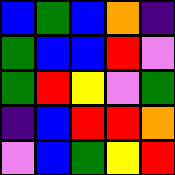[["blue", "green", "blue", "orange", "indigo"], ["green", "blue", "blue", "red", "violet"], ["green", "red", "yellow", "violet", "green"], ["indigo", "blue", "red", "red", "orange"], ["violet", "blue", "green", "yellow", "red"]]